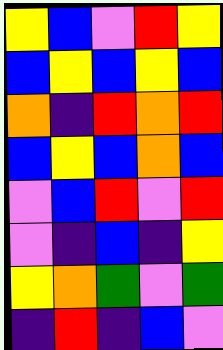[["yellow", "blue", "violet", "red", "yellow"], ["blue", "yellow", "blue", "yellow", "blue"], ["orange", "indigo", "red", "orange", "red"], ["blue", "yellow", "blue", "orange", "blue"], ["violet", "blue", "red", "violet", "red"], ["violet", "indigo", "blue", "indigo", "yellow"], ["yellow", "orange", "green", "violet", "green"], ["indigo", "red", "indigo", "blue", "violet"]]